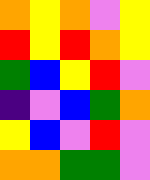[["orange", "yellow", "orange", "violet", "yellow"], ["red", "yellow", "red", "orange", "yellow"], ["green", "blue", "yellow", "red", "violet"], ["indigo", "violet", "blue", "green", "orange"], ["yellow", "blue", "violet", "red", "violet"], ["orange", "orange", "green", "green", "violet"]]